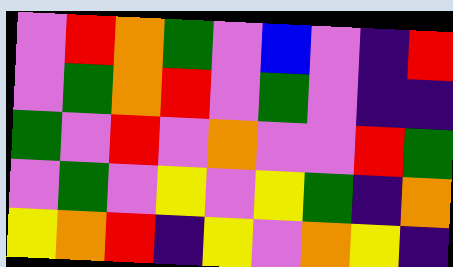[["violet", "red", "orange", "green", "violet", "blue", "violet", "indigo", "red"], ["violet", "green", "orange", "red", "violet", "green", "violet", "indigo", "indigo"], ["green", "violet", "red", "violet", "orange", "violet", "violet", "red", "green"], ["violet", "green", "violet", "yellow", "violet", "yellow", "green", "indigo", "orange"], ["yellow", "orange", "red", "indigo", "yellow", "violet", "orange", "yellow", "indigo"]]